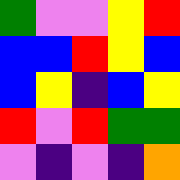[["green", "violet", "violet", "yellow", "red"], ["blue", "blue", "red", "yellow", "blue"], ["blue", "yellow", "indigo", "blue", "yellow"], ["red", "violet", "red", "green", "green"], ["violet", "indigo", "violet", "indigo", "orange"]]